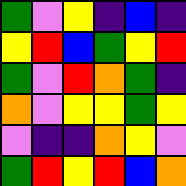[["green", "violet", "yellow", "indigo", "blue", "indigo"], ["yellow", "red", "blue", "green", "yellow", "red"], ["green", "violet", "red", "orange", "green", "indigo"], ["orange", "violet", "yellow", "yellow", "green", "yellow"], ["violet", "indigo", "indigo", "orange", "yellow", "violet"], ["green", "red", "yellow", "red", "blue", "orange"]]